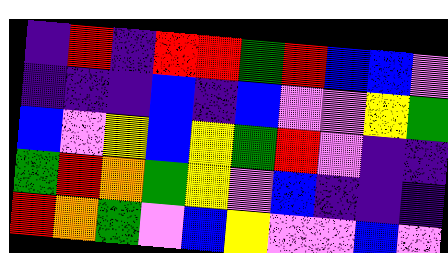[["indigo", "red", "indigo", "red", "red", "green", "red", "blue", "blue", "violet"], ["indigo", "indigo", "indigo", "blue", "indigo", "blue", "violet", "violet", "yellow", "green"], ["blue", "violet", "yellow", "blue", "yellow", "green", "red", "violet", "indigo", "indigo"], ["green", "red", "orange", "green", "yellow", "violet", "blue", "indigo", "indigo", "indigo"], ["red", "orange", "green", "violet", "blue", "yellow", "violet", "violet", "blue", "violet"]]